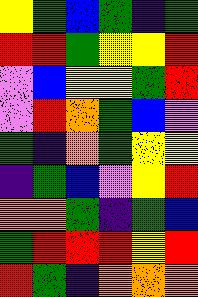[["yellow", "green", "blue", "green", "indigo", "green"], ["red", "red", "green", "yellow", "yellow", "red"], ["violet", "blue", "yellow", "yellow", "green", "red"], ["violet", "red", "orange", "green", "blue", "violet"], ["green", "indigo", "orange", "green", "yellow", "yellow"], ["indigo", "green", "blue", "violet", "yellow", "red"], ["orange", "orange", "green", "indigo", "green", "blue"], ["green", "red", "red", "red", "yellow", "red"], ["red", "green", "indigo", "orange", "orange", "orange"]]